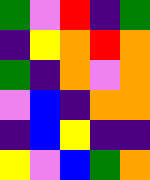[["green", "violet", "red", "indigo", "green"], ["indigo", "yellow", "orange", "red", "orange"], ["green", "indigo", "orange", "violet", "orange"], ["violet", "blue", "indigo", "orange", "orange"], ["indigo", "blue", "yellow", "indigo", "indigo"], ["yellow", "violet", "blue", "green", "orange"]]